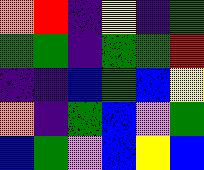[["orange", "red", "indigo", "yellow", "indigo", "green"], ["green", "green", "indigo", "green", "green", "red"], ["indigo", "indigo", "blue", "green", "blue", "yellow"], ["orange", "indigo", "green", "blue", "violet", "green"], ["blue", "green", "violet", "blue", "yellow", "blue"]]